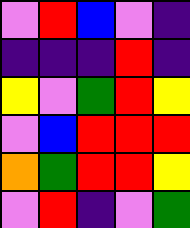[["violet", "red", "blue", "violet", "indigo"], ["indigo", "indigo", "indigo", "red", "indigo"], ["yellow", "violet", "green", "red", "yellow"], ["violet", "blue", "red", "red", "red"], ["orange", "green", "red", "red", "yellow"], ["violet", "red", "indigo", "violet", "green"]]